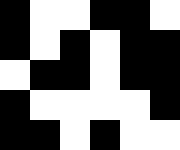[["black", "white", "white", "black", "black", "white"], ["black", "white", "black", "white", "black", "black"], ["white", "black", "black", "white", "black", "black"], ["black", "white", "white", "white", "white", "black"], ["black", "black", "white", "black", "white", "white"]]